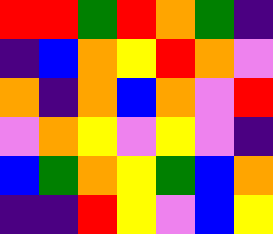[["red", "red", "green", "red", "orange", "green", "indigo"], ["indigo", "blue", "orange", "yellow", "red", "orange", "violet"], ["orange", "indigo", "orange", "blue", "orange", "violet", "red"], ["violet", "orange", "yellow", "violet", "yellow", "violet", "indigo"], ["blue", "green", "orange", "yellow", "green", "blue", "orange"], ["indigo", "indigo", "red", "yellow", "violet", "blue", "yellow"]]